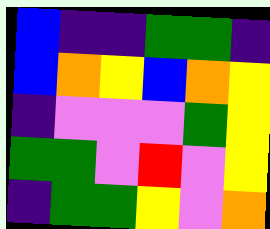[["blue", "indigo", "indigo", "green", "green", "indigo"], ["blue", "orange", "yellow", "blue", "orange", "yellow"], ["indigo", "violet", "violet", "violet", "green", "yellow"], ["green", "green", "violet", "red", "violet", "yellow"], ["indigo", "green", "green", "yellow", "violet", "orange"]]